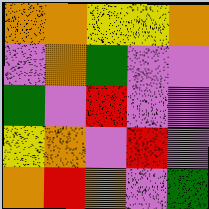[["orange", "orange", "yellow", "yellow", "orange"], ["violet", "orange", "green", "violet", "violet"], ["green", "violet", "red", "violet", "violet"], ["yellow", "orange", "violet", "red", "violet"], ["orange", "red", "orange", "violet", "green"]]